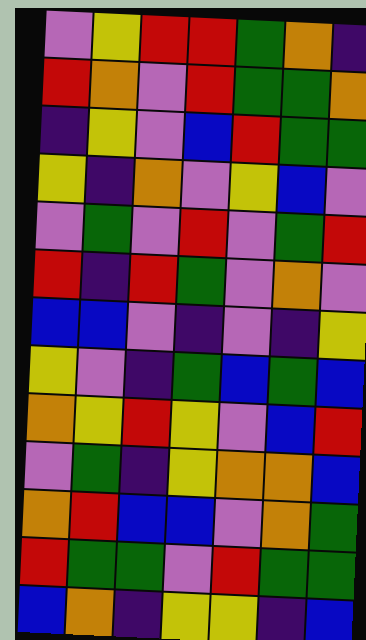[["violet", "yellow", "red", "red", "green", "orange", "indigo"], ["red", "orange", "violet", "red", "green", "green", "orange"], ["indigo", "yellow", "violet", "blue", "red", "green", "green"], ["yellow", "indigo", "orange", "violet", "yellow", "blue", "violet"], ["violet", "green", "violet", "red", "violet", "green", "red"], ["red", "indigo", "red", "green", "violet", "orange", "violet"], ["blue", "blue", "violet", "indigo", "violet", "indigo", "yellow"], ["yellow", "violet", "indigo", "green", "blue", "green", "blue"], ["orange", "yellow", "red", "yellow", "violet", "blue", "red"], ["violet", "green", "indigo", "yellow", "orange", "orange", "blue"], ["orange", "red", "blue", "blue", "violet", "orange", "green"], ["red", "green", "green", "violet", "red", "green", "green"], ["blue", "orange", "indigo", "yellow", "yellow", "indigo", "blue"]]